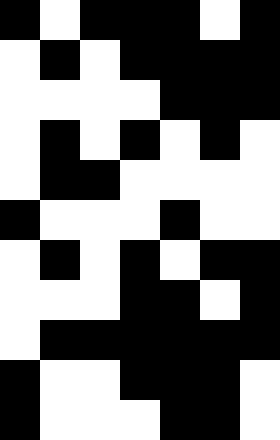[["black", "white", "black", "black", "black", "white", "black"], ["white", "black", "white", "black", "black", "black", "black"], ["white", "white", "white", "white", "black", "black", "black"], ["white", "black", "white", "black", "white", "black", "white"], ["white", "black", "black", "white", "white", "white", "white"], ["black", "white", "white", "white", "black", "white", "white"], ["white", "black", "white", "black", "white", "black", "black"], ["white", "white", "white", "black", "black", "white", "black"], ["white", "black", "black", "black", "black", "black", "black"], ["black", "white", "white", "black", "black", "black", "white"], ["black", "white", "white", "white", "black", "black", "white"]]